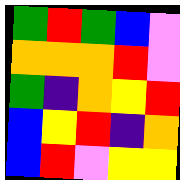[["green", "red", "green", "blue", "violet"], ["orange", "orange", "orange", "red", "violet"], ["green", "indigo", "orange", "yellow", "red"], ["blue", "yellow", "red", "indigo", "orange"], ["blue", "red", "violet", "yellow", "yellow"]]